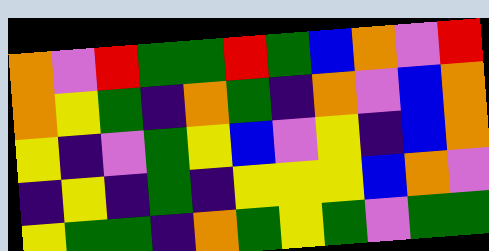[["orange", "violet", "red", "green", "green", "red", "green", "blue", "orange", "violet", "red"], ["orange", "yellow", "green", "indigo", "orange", "green", "indigo", "orange", "violet", "blue", "orange"], ["yellow", "indigo", "violet", "green", "yellow", "blue", "violet", "yellow", "indigo", "blue", "orange"], ["indigo", "yellow", "indigo", "green", "indigo", "yellow", "yellow", "yellow", "blue", "orange", "violet"], ["yellow", "green", "green", "indigo", "orange", "green", "yellow", "green", "violet", "green", "green"]]